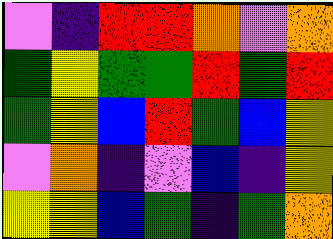[["violet", "indigo", "red", "red", "orange", "violet", "orange"], ["green", "yellow", "green", "green", "red", "green", "red"], ["green", "yellow", "blue", "red", "green", "blue", "yellow"], ["violet", "orange", "indigo", "violet", "blue", "indigo", "yellow"], ["yellow", "yellow", "blue", "green", "indigo", "green", "orange"]]